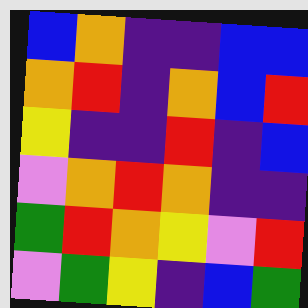[["blue", "orange", "indigo", "indigo", "blue", "blue"], ["orange", "red", "indigo", "orange", "blue", "red"], ["yellow", "indigo", "indigo", "red", "indigo", "blue"], ["violet", "orange", "red", "orange", "indigo", "indigo"], ["green", "red", "orange", "yellow", "violet", "red"], ["violet", "green", "yellow", "indigo", "blue", "green"]]